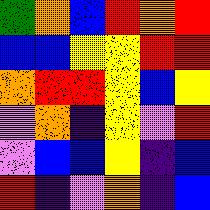[["green", "orange", "blue", "red", "orange", "red"], ["blue", "blue", "yellow", "yellow", "red", "red"], ["orange", "red", "red", "yellow", "blue", "yellow"], ["violet", "orange", "indigo", "yellow", "violet", "red"], ["violet", "blue", "blue", "yellow", "indigo", "blue"], ["red", "indigo", "violet", "orange", "indigo", "blue"]]